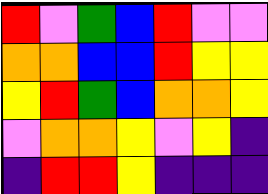[["red", "violet", "green", "blue", "red", "violet", "violet"], ["orange", "orange", "blue", "blue", "red", "yellow", "yellow"], ["yellow", "red", "green", "blue", "orange", "orange", "yellow"], ["violet", "orange", "orange", "yellow", "violet", "yellow", "indigo"], ["indigo", "red", "red", "yellow", "indigo", "indigo", "indigo"]]